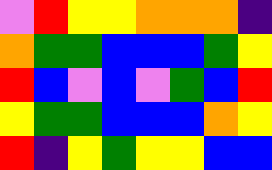[["violet", "red", "yellow", "yellow", "orange", "orange", "orange", "indigo"], ["orange", "green", "green", "blue", "blue", "blue", "green", "yellow"], ["red", "blue", "violet", "blue", "violet", "green", "blue", "red"], ["yellow", "green", "green", "blue", "blue", "blue", "orange", "yellow"], ["red", "indigo", "yellow", "green", "yellow", "yellow", "blue", "blue"]]